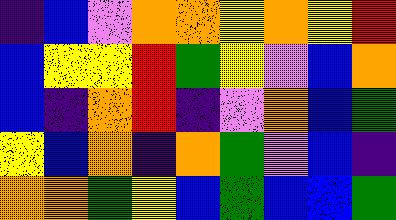[["indigo", "blue", "violet", "orange", "orange", "yellow", "orange", "yellow", "red"], ["blue", "yellow", "yellow", "red", "green", "yellow", "violet", "blue", "orange"], ["blue", "indigo", "orange", "red", "indigo", "violet", "orange", "blue", "green"], ["yellow", "blue", "orange", "indigo", "orange", "green", "violet", "blue", "indigo"], ["orange", "orange", "green", "yellow", "blue", "green", "blue", "blue", "green"]]